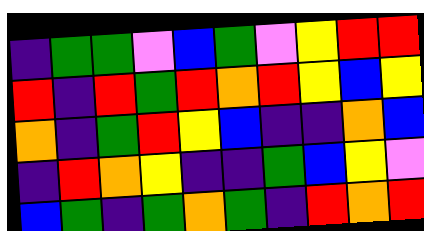[["indigo", "green", "green", "violet", "blue", "green", "violet", "yellow", "red", "red"], ["red", "indigo", "red", "green", "red", "orange", "red", "yellow", "blue", "yellow"], ["orange", "indigo", "green", "red", "yellow", "blue", "indigo", "indigo", "orange", "blue"], ["indigo", "red", "orange", "yellow", "indigo", "indigo", "green", "blue", "yellow", "violet"], ["blue", "green", "indigo", "green", "orange", "green", "indigo", "red", "orange", "red"]]